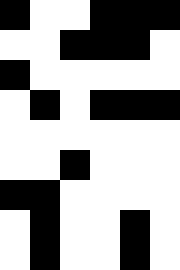[["black", "white", "white", "black", "black", "black"], ["white", "white", "black", "black", "black", "white"], ["black", "white", "white", "white", "white", "white"], ["white", "black", "white", "black", "black", "black"], ["white", "white", "white", "white", "white", "white"], ["white", "white", "black", "white", "white", "white"], ["black", "black", "white", "white", "white", "white"], ["white", "black", "white", "white", "black", "white"], ["white", "black", "white", "white", "black", "white"]]